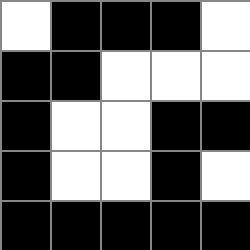[["white", "black", "black", "black", "white"], ["black", "black", "white", "white", "white"], ["black", "white", "white", "black", "black"], ["black", "white", "white", "black", "white"], ["black", "black", "black", "black", "black"]]